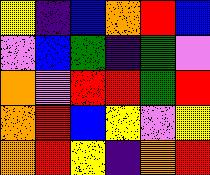[["yellow", "indigo", "blue", "orange", "red", "blue"], ["violet", "blue", "green", "indigo", "green", "violet"], ["orange", "violet", "red", "red", "green", "red"], ["orange", "red", "blue", "yellow", "violet", "yellow"], ["orange", "red", "yellow", "indigo", "orange", "red"]]